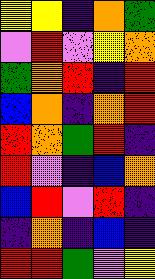[["yellow", "yellow", "indigo", "orange", "green"], ["violet", "red", "violet", "yellow", "orange"], ["green", "orange", "red", "indigo", "red"], ["blue", "orange", "indigo", "orange", "red"], ["red", "orange", "green", "red", "indigo"], ["red", "violet", "indigo", "blue", "orange"], ["blue", "red", "violet", "red", "indigo"], ["indigo", "orange", "indigo", "blue", "indigo"], ["red", "red", "green", "violet", "yellow"]]